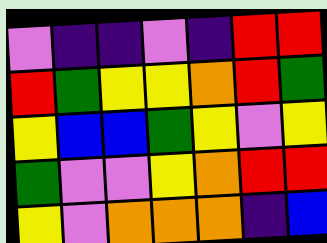[["violet", "indigo", "indigo", "violet", "indigo", "red", "red"], ["red", "green", "yellow", "yellow", "orange", "red", "green"], ["yellow", "blue", "blue", "green", "yellow", "violet", "yellow"], ["green", "violet", "violet", "yellow", "orange", "red", "red"], ["yellow", "violet", "orange", "orange", "orange", "indigo", "blue"]]